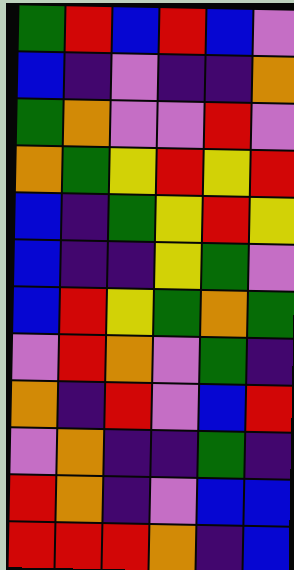[["green", "red", "blue", "red", "blue", "violet"], ["blue", "indigo", "violet", "indigo", "indigo", "orange"], ["green", "orange", "violet", "violet", "red", "violet"], ["orange", "green", "yellow", "red", "yellow", "red"], ["blue", "indigo", "green", "yellow", "red", "yellow"], ["blue", "indigo", "indigo", "yellow", "green", "violet"], ["blue", "red", "yellow", "green", "orange", "green"], ["violet", "red", "orange", "violet", "green", "indigo"], ["orange", "indigo", "red", "violet", "blue", "red"], ["violet", "orange", "indigo", "indigo", "green", "indigo"], ["red", "orange", "indigo", "violet", "blue", "blue"], ["red", "red", "red", "orange", "indigo", "blue"]]